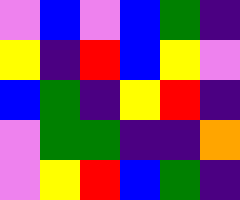[["violet", "blue", "violet", "blue", "green", "indigo"], ["yellow", "indigo", "red", "blue", "yellow", "violet"], ["blue", "green", "indigo", "yellow", "red", "indigo"], ["violet", "green", "green", "indigo", "indigo", "orange"], ["violet", "yellow", "red", "blue", "green", "indigo"]]